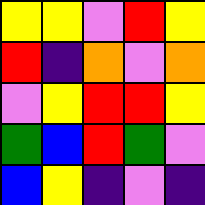[["yellow", "yellow", "violet", "red", "yellow"], ["red", "indigo", "orange", "violet", "orange"], ["violet", "yellow", "red", "red", "yellow"], ["green", "blue", "red", "green", "violet"], ["blue", "yellow", "indigo", "violet", "indigo"]]